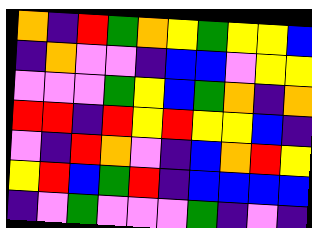[["orange", "indigo", "red", "green", "orange", "yellow", "green", "yellow", "yellow", "blue"], ["indigo", "orange", "violet", "violet", "indigo", "blue", "blue", "violet", "yellow", "yellow"], ["violet", "violet", "violet", "green", "yellow", "blue", "green", "orange", "indigo", "orange"], ["red", "red", "indigo", "red", "yellow", "red", "yellow", "yellow", "blue", "indigo"], ["violet", "indigo", "red", "orange", "violet", "indigo", "blue", "orange", "red", "yellow"], ["yellow", "red", "blue", "green", "red", "indigo", "blue", "blue", "blue", "blue"], ["indigo", "violet", "green", "violet", "violet", "violet", "green", "indigo", "violet", "indigo"]]